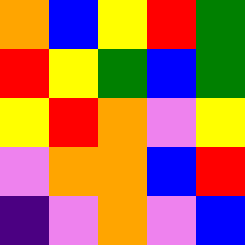[["orange", "blue", "yellow", "red", "green"], ["red", "yellow", "green", "blue", "green"], ["yellow", "red", "orange", "violet", "yellow"], ["violet", "orange", "orange", "blue", "red"], ["indigo", "violet", "orange", "violet", "blue"]]